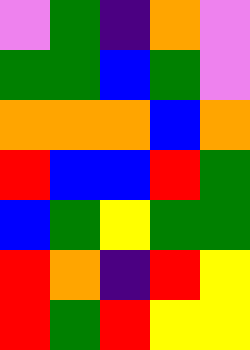[["violet", "green", "indigo", "orange", "violet"], ["green", "green", "blue", "green", "violet"], ["orange", "orange", "orange", "blue", "orange"], ["red", "blue", "blue", "red", "green"], ["blue", "green", "yellow", "green", "green"], ["red", "orange", "indigo", "red", "yellow"], ["red", "green", "red", "yellow", "yellow"]]